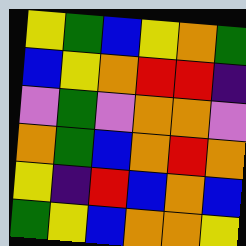[["yellow", "green", "blue", "yellow", "orange", "green"], ["blue", "yellow", "orange", "red", "red", "indigo"], ["violet", "green", "violet", "orange", "orange", "violet"], ["orange", "green", "blue", "orange", "red", "orange"], ["yellow", "indigo", "red", "blue", "orange", "blue"], ["green", "yellow", "blue", "orange", "orange", "yellow"]]